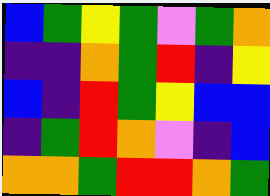[["blue", "green", "yellow", "green", "violet", "green", "orange"], ["indigo", "indigo", "orange", "green", "red", "indigo", "yellow"], ["blue", "indigo", "red", "green", "yellow", "blue", "blue"], ["indigo", "green", "red", "orange", "violet", "indigo", "blue"], ["orange", "orange", "green", "red", "red", "orange", "green"]]